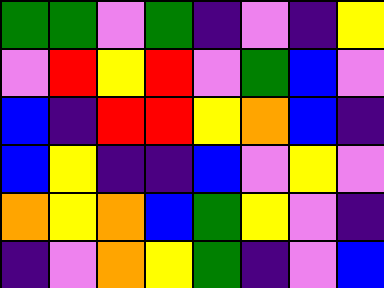[["green", "green", "violet", "green", "indigo", "violet", "indigo", "yellow"], ["violet", "red", "yellow", "red", "violet", "green", "blue", "violet"], ["blue", "indigo", "red", "red", "yellow", "orange", "blue", "indigo"], ["blue", "yellow", "indigo", "indigo", "blue", "violet", "yellow", "violet"], ["orange", "yellow", "orange", "blue", "green", "yellow", "violet", "indigo"], ["indigo", "violet", "orange", "yellow", "green", "indigo", "violet", "blue"]]